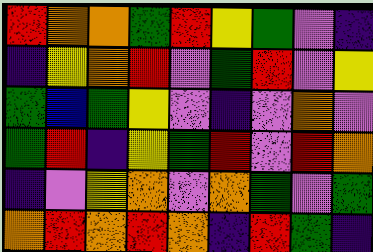[["red", "orange", "orange", "green", "red", "yellow", "green", "violet", "indigo"], ["indigo", "yellow", "orange", "red", "violet", "green", "red", "violet", "yellow"], ["green", "blue", "green", "yellow", "violet", "indigo", "violet", "orange", "violet"], ["green", "red", "indigo", "yellow", "green", "red", "violet", "red", "orange"], ["indigo", "violet", "yellow", "orange", "violet", "orange", "green", "violet", "green"], ["orange", "red", "orange", "red", "orange", "indigo", "red", "green", "indigo"]]